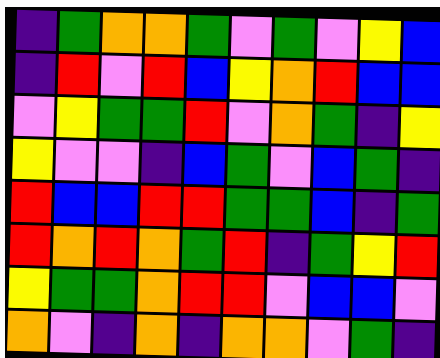[["indigo", "green", "orange", "orange", "green", "violet", "green", "violet", "yellow", "blue"], ["indigo", "red", "violet", "red", "blue", "yellow", "orange", "red", "blue", "blue"], ["violet", "yellow", "green", "green", "red", "violet", "orange", "green", "indigo", "yellow"], ["yellow", "violet", "violet", "indigo", "blue", "green", "violet", "blue", "green", "indigo"], ["red", "blue", "blue", "red", "red", "green", "green", "blue", "indigo", "green"], ["red", "orange", "red", "orange", "green", "red", "indigo", "green", "yellow", "red"], ["yellow", "green", "green", "orange", "red", "red", "violet", "blue", "blue", "violet"], ["orange", "violet", "indigo", "orange", "indigo", "orange", "orange", "violet", "green", "indigo"]]